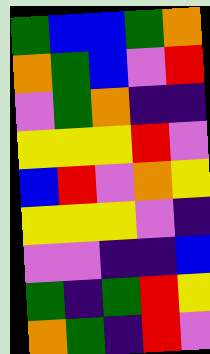[["green", "blue", "blue", "green", "orange"], ["orange", "green", "blue", "violet", "red"], ["violet", "green", "orange", "indigo", "indigo"], ["yellow", "yellow", "yellow", "red", "violet"], ["blue", "red", "violet", "orange", "yellow"], ["yellow", "yellow", "yellow", "violet", "indigo"], ["violet", "violet", "indigo", "indigo", "blue"], ["green", "indigo", "green", "red", "yellow"], ["orange", "green", "indigo", "red", "violet"]]